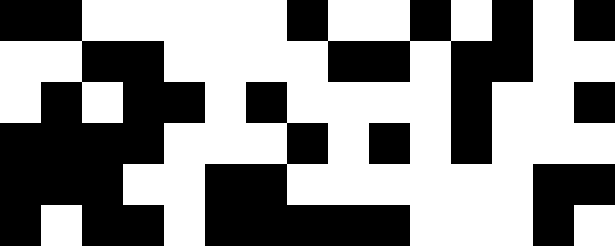[["black", "black", "white", "white", "white", "white", "white", "black", "white", "white", "black", "white", "black", "white", "black"], ["white", "white", "black", "black", "white", "white", "white", "white", "black", "black", "white", "black", "black", "white", "white"], ["white", "black", "white", "black", "black", "white", "black", "white", "white", "white", "white", "black", "white", "white", "black"], ["black", "black", "black", "black", "white", "white", "white", "black", "white", "black", "white", "black", "white", "white", "white"], ["black", "black", "black", "white", "white", "black", "black", "white", "white", "white", "white", "white", "white", "black", "black"], ["black", "white", "black", "black", "white", "black", "black", "black", "black", "black", "white", "white", "white", "black", "white"]]